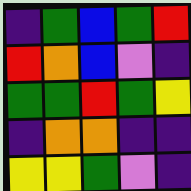[["indigo", "green", "blue", "green", "red"], ["red", "orange", "blue", "violet", "indigo"], ["green", "green", "red", "green", "yellow"], ["indigo", "orange", "orange", "indigo", "indigo"], ["yellow", "yellow", "green", "violet", "indigo"]]